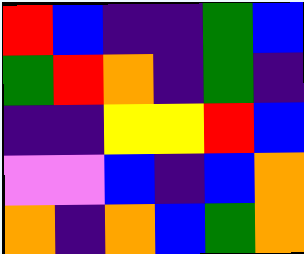[["red", "blue", "indigo", "indigo", "green", "blue"], ["green", "red", "orange", "indigo", "green", "indigo"], ["indigo", "indigo", "yellow", "yellow", "red", "blue"], ["violet", "violet", "blue", "indigo", "blue", "orange"], ["orange", "indigo", "orange", "blue", "green", "orange"]]